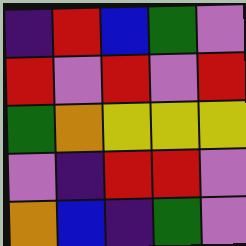[["indigo", "red", "blue", "green", "violet"], ["red", "violet", "red", "violet", "red"], ["green", "orange", "yellow", "yellow", "yellow"], ["violet", "indigo", "red", "red", "violet"], ["orange", "blue", "indigo", "green", "violet"]]